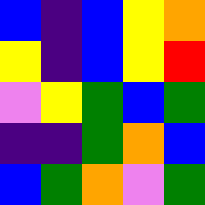[["blue", "indigo", "blue", "yellow", "orange"], ["yellow", "indigo", "blue", "yellow", "red"], ["violet", "yellow", "green", "blue", "green"], ["indigo", "indigo", "green", "orange", "blue"], ["blue", "green", "orange", "violet", "green"]]